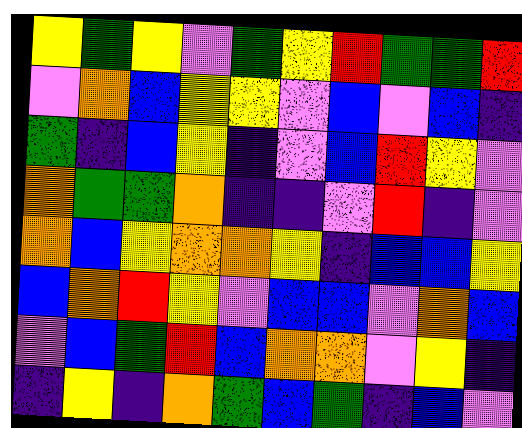[["yellow", "green", "yellow", "violet", "green", "yellow", "red", "green", "green", "red"], ["violet", "orange", "blue", "yellow", "yellow", "violet", "blue", "violet", "blue", "indigo"], ["green", "indigo", "blue", "yellow", "indigo", "violet", "blue", "red", "yellow", "violet"], ["orange", "green", "green", "orange", "indigo", "indigo", "violet", "red", "indigo", "violet"], ["orange", "blue", "yellow", "orange", "orange", "yellow", "indigo", "blue", "blue", "yellow"], ["blue", "orange", "red", "yellow", "violet", "blue", "blue", "violet", "orange", "blue"], ["violet", "blue", "green", "red", "blue", "orange", "orange", "violet", "yellow", "indigo"], ["indigo", "yellow", "indigo", "orange", "green", "blue", "green", "indigo", "blue", "violet"]]